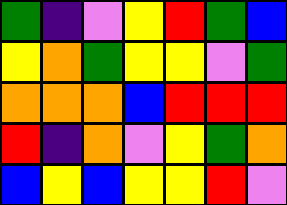[["green", "indigo", "violet", "yellow", "red", "green", "blue"], ["yellow", "orange", "green", "yellow", "yellow", "violet", "green"], ["orange", "orange", "orange", "blue", "red", "red", "red"], ["red", "indigo", "orange", "violet", "yellow", "green", "orange"], ["blue", "yellow", "blue", "yellow", "yellow", "red", "violet"]]